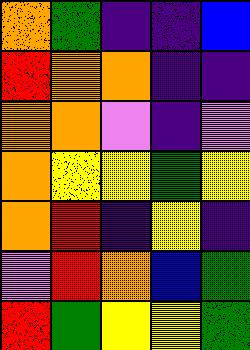[["orange", "green", "indigo", "indigo", "blue"], ["red", "orange", "orange", "indigo", "indigo"], ["orange", "orange", "violet", "indigo", "violet"], ["orange", "yellow", "yellow", "green", "yellow"], ["orange", "red", "indigo", "yellow", "indigo"], ["violet", "red", "orange", "blue", "green"], ["red", "green", "yellow", "yellow", "green"]]